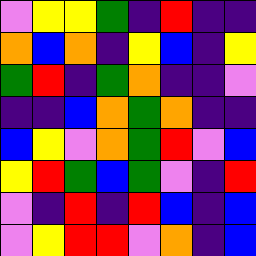[["violet", "yellow", "yellow", "green", "indigo", "red", "indigo", "indigo"], ["orange", "blue", "orange", "indigo", "yellow", "blue", "indigo", "yellow"], ["green", "red", "indigo", "green", "orange", "indigo", "indigo", "violet"], ["indigo", "indigo", "blue", "orange", "green", "orange", "indigo", "indigo"], ["blue", "yellow", "violet", "orange", "green", "red", "violet", "blue"], ["yellow", "red", "green", "blue", "green", "violet", "indigo", "red"], ["violet", "indigo", "red", "indigo", "red", "blue", "indigo", "blue"], ["violet", "yellow", "red", "red", "violet", "orange", "indigo", "blue"]]